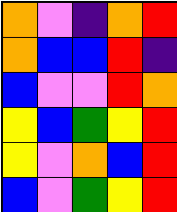[["orange", "violet", "indigo", "orange", "red"], ["orange", "blue", "blue", "red", "indigo"], ["blue", "violet", "violet", "red", "orange"], ["yellow", "blue", "green", "yellow", "red"], ["yellow", "violet", "orange", "blue", "red"], ["blue", "violet", "green", "yellow", "red"]]